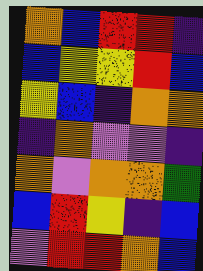[["orange", "blue", "red", "red", "indigo"], ["blue", "yellow", "yellow", "red", "blue"], ["yellow", "blue", "indigo", "orange", "orange"], ["indigo", "orange", "violet", "violet", "indigo"], ["orange", "violet", "orange", "orange", "green"], ["blue", "red", "yellow", "indigo", "blue"], ["violet", "red", "red", "orange", "blue"]]